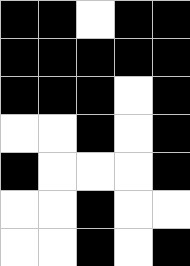[["black", "black", "white", "black", "black"], ["black", "black", "black", "black", "black"], ["black", "black", "black", "white", "black"], ["white", "white", "black", "white", "black"], ["black", "white", "white", "white", "black"], ["white", "white", "black", "white", "white"], ["white", "white", "black", "white", "black"]]